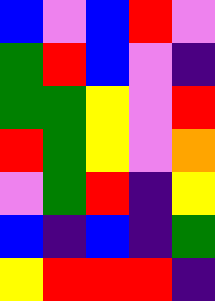[["blue", "violet", "blue", "red", "violet"], ["green", "red", "blue", "violet", "indigo"], ["green", "green", "yellow", "violet", "red"], ["red", "green", "yellow", "violet", "orange"], ["violet", "green", "red", "indigo", "yellow"], ["blue", "indigo", "blue", "indigo", "green"], ["yellow", "red", "red", "red", "indigo"]]